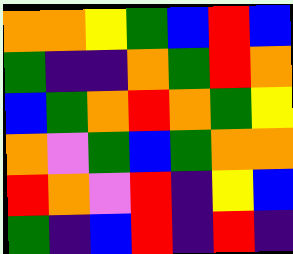[["orange", "orange", "yellow", "green", "blue", "red", "blue"], ["green", "indigo", "indigo", "orange", "green", "red", "orange"], ["blue", "green", "orange", "red", "orange", "green", "yellow"], ["orange", "violet", "green", "blue", "green", "orange", "orange"], ["red", "orange", "violet", "red", "indigo", "yellow", "blue"], ["green", "indigo", "blue", "red", "indigo", "red", "indigo"]]